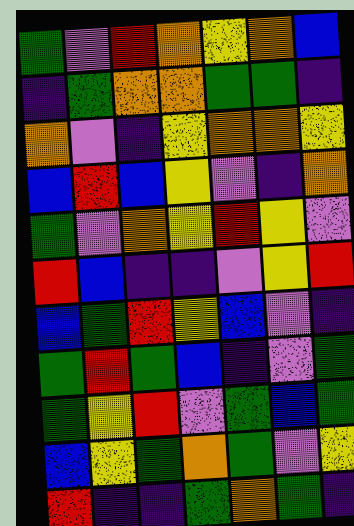[["green", "violet", "red", "orange", "yellow", "orange", "blue"], ["indigo", "green", "orange", "orange", "green", "green", "indigo"], ["orange", "violet", "indigo", "yellow", "orange", "orange", "yellow"], ["blue", "red", "blue", "yellow", "violet", "indigo", "orange"], ["green", "violet", "orange", "yellow", "red", "yellow", "violet"], ["red", "blue", "indigo", "indigo", "violet", "yellow", "red"], ["blue", "green", "red", "yellow", "blue", "violet", "indigo"], ["green", "red", "green", "blue", "indigo", "violet", "green"], ["green", "yellow", "red", "violet", "green", "blue", "green"], ["blue", "yellow", "green", "orange", "green", "violet", "yellow"], ["red", "indigo", "indigo", "green", "orange", "green", "indigo"]]